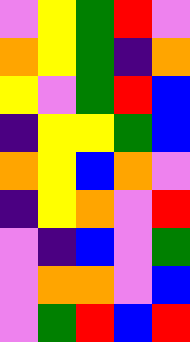[["violet", "yellow", "green", "red", "violet"], ["orange", "yellow", "green", "indigo", "orange"], ["yellow", "violet", "green", "red", "blue"], ["indigo", "yellow", "yellow", "green", "blue"], ["orange", "yellow", "blue", "orange", "violet"], ["indigo", "yellow", "orange", "violet", "red"], ["violet", "indigo", "blue", "violet", "green"], ["violet", "orange", "orange", "violet", "blue"], ["violet", "green", "red", "blue", "red"]]